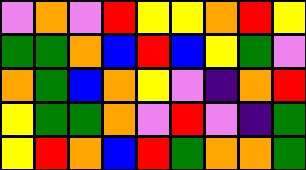[["violet", "orange", "violet", "red", "yellow", "yellow", "orange", "red", "yellow"], ["green", "green", "orange", "blue", "red", "blue", "yellow", "green", "violet"], ["orange", "green", "blue", "orange", "yellow", "violet", "indigo", "orange", "red"], ["yellow", "green", "green", "orange", "violet", "red", "violet", "indigo", "green"], ["yellow", "red", "orange", "blue", "red", "green", "orange", "orange", "green"]]